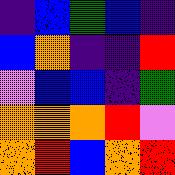[["indigo", "blue", "green", "blue", "indigo"], ["blue", "orange", "indigo", "indigo", "red"], ["violet", "blue", "blue", "indigo", "green"], ["orange", "orange", "orange", "red", "violet"], ["orange", "red", "blue", "orange", "red"]]